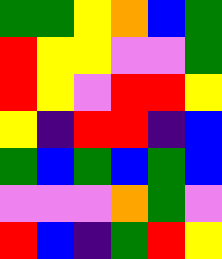[["green", "green", "yellow", "orange", "blue", "green"], ["red", "yellow", "yellow", "violet", "violet", "green"], ["red", "yellow", "violet", "red", "red", "yellow"], ["yellow", "indigo", "red", "red", "indigo", "blue"], ["green", "blue", "green", "blue", "green", "blue"], ["violet", "violet", "violet", "orange", "green", "violet"], ["red", "blue", "indigo", "green", "red", "yellow"]]